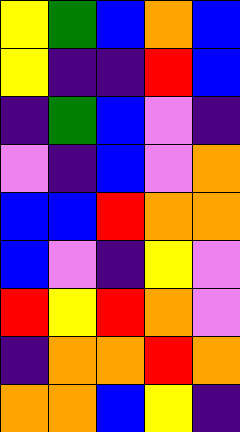[["yellow", "green", "blue", "orange", "blue"], ["yellow", "indigo", "indigo", "red", "blue"], ["indigo", "green", "blue", "violet", "indigo"], ["violet", "indigo", "blue", "violet", "orange"], ["blue", "blue", "red", "orange", "orange"], ["blue", "violet", "indigo", "yellow", "violet"], ["red", "yellow", "red", "orange", "violet"], ["indigo", "orange", "orange", "red", "orange"], ["orange", "orange", "blue", "yellow", "indigo"]]